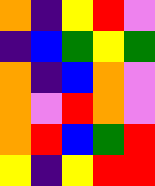[["orange", "indigo", "yellow", "red", "violet"], ["indigo", "blue", "green", "yellow", "green"], ["orange", "indigo", "blue", "orange", "violet"], ["orange", "violet", "red", "orange", "violet"], ["orange", "red", "blue", "green", "red"], ["yellow", "indigo", "yellow", "red", "red"]]